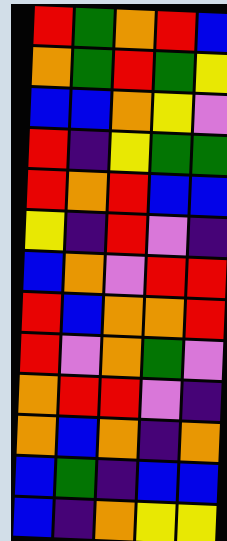[["red", "green", "orange", "red", "blue"], ["orange", "green", "red", "green", "yellow"], ["blue", "blue", "orange", "yellow", "violet"], ["red", "indigo", "yellow", "green", "green"], ["red", "orange", "red", "blue", "blue"], ["yellow", "indigo", "red", "violet", "indigo"], ["blue", "orange", "violet", "red", "red"], ["red", "blue", "orange", "orange", "red"], ["red", "violet", "orange", "green", "violet"], ["orange", "red", "red", "violet", "indigo"], ["orange", "blue", "orange", "indigo", "orange"], ["blue", "green", "indigo", "blue", "blue"], ["blue", "indigo", "orange", "yellow", "yellow"]]